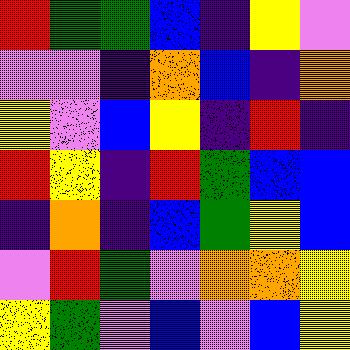[["red", "green", "green", "blue", "indigo", "yellow", "violet"], ["violet", "violet", "indigo", "orange", "blue", "indigo", "orange"], ["yellow", "violet", "blue", "yellow", "indigo", "red", "indigo"], ["red", "yellow", "indigo", "red", "green", "blue", "blue"], ["indigo", "orange", "indigo", "blue", "green", "yellow", "blue"], ["violet", "red", "green", "violet", "orange", "orange", "yellow"], ["yellow", "green", "violet", "blue", "violet", "blue", "yellow"]]